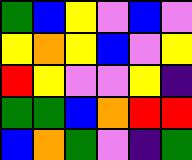[["green", "blue", "yellow", "violet", "blue", "violet"], ["yellow", "orange", "yellow", "blue", "violet", "yellow"], ["red", "yellow", "violet", "violet", "yellow", "indigo"], ["green", "green", "blue", "orange", "red", "red"], ["blue", "orange", "green", "violet", "indigo", "green"]]